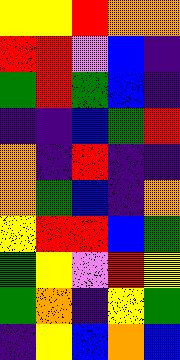[["yellow", "yellow", "red", "orange", "orange"], ["red", "red", "violet", "blue", "indigo"], ["green", "red", "green", "blue", "indigo"], ["indigo", "indigo", "blue", "green", "red"], ["orange", "indigo", "red", "indigo", "indigo"], ["orange", "green", "blue", "indigo", "orange"], ["yellow", "red", "red", "blue", "green"], ["green", "yellow", "violet", "red", "yellow"], ["green", "orange", "indigo", "yellow", "green"], ["indigo", "yellow", "blue", "orange", "blue"]]